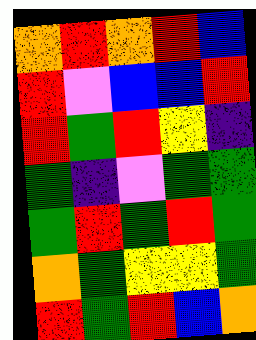[["orange", "red", "orange", "red", "blue"], ["red", "violet", "blue", "blue", "red"], ["red", "green", "red", "yellow", "indigo"], ["green", "indigo", "violet", "green", "green"], ["green", "red", "green", "red", "green"], ["orange", "green", "yellow", "yellow", "green"], ["red", "green", "red", "blue", "orange"]]